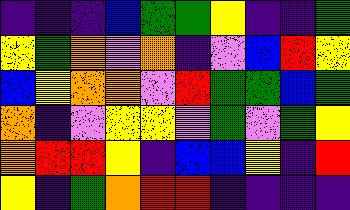[["indigo", "indigo", "indigo", "blue", "green", "green", "yellow", "indigo", "indigo", "green"], ["yellow", "green", "orange", "violet", "orange", "indigo", "violet", "blue", "red", "yellow"], ["blue", "yellow", "orange", "orange", "violet", "red", "green", "green", "blue", "green"], ["orange", "indigo", "violet", "yellow", "yellow", "violet", "green", "violet", "green", "yellow"], ["orange", "red", "red", "yellow", "indigo", "blue", "blue", "yellow", "indigo", "red"], ["yellow", "indigo", "green", "orange", "red", "red", "indigo", "indigo", "indigo", "indigo"]]